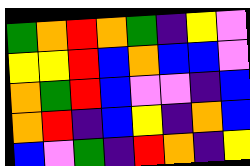[["green", "orange", "red", "orange", "green", "indigo", "yellow", "violet"], ["yellow", "yellow", "red", "blue", "orange", "blue", "blue", "violet"], ["orange", "green", "red", "blue", "violet", "violet", "indigo", "blue"], ["orange", "red", "indigo", "blue", "yellow", "indigo", "orange", "blue"], ["blue", "violet", "green", "indigo", "red", "orange", "indigo", "yellow"]]